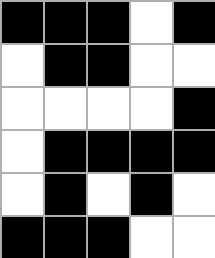[["black", "black", "black", "white", "black"], ["white", "black", "black", "white", "white"], ["white", "white", "white", "white", "black"], ["white", "black", "black", "black", "black"], ["white", "black", "white", "black", "white"], ["black", "black", "black", "white", "white"]]